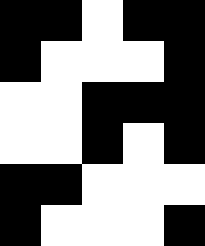[["black", "black", "white", "black", "black"], ["black", "white", "white", "white", "black"], ["white", "white", "black", "black", "black"], ["white", "white", "black", "white", "black"], ["black", "black", "white", "white", "white"], ["black", "white", "white", "white", "black"]]